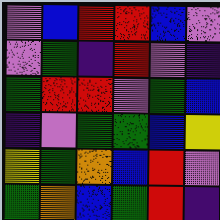[["violet", "blue", "red", "red", "blue", "violet"], ["violet", "green", "indigo", "red", "violet", "indigo"], ["green", "red", "red", "violet", "green", "blue"], ["indigo", "violet", "green", "green", "blue", "yellow"], ["yellow", "green", "orange", "blue", "red", "violet"], ["green", "orange", "blue", "green", "red", "indigo"]]